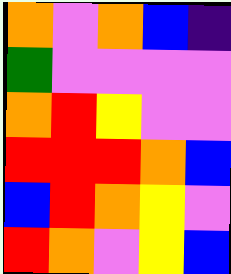[["orange", "violet", "orange", "blue", "indigo"], ["green", "violet", "violet", "violet", "violet"], ["orange", "red", "yellow", "violet", "violet"], ["red", "red", "red", "orange", "blue"], ["blue", "red", "orange", "yellow", "violet"], ["red", "orange", "violet", "yellow", "blue"]]